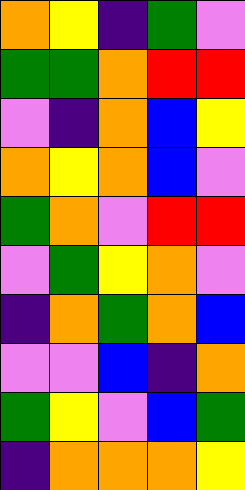[["orange", "yellow", "indigo", "green", "violet"], ["green", "green", "orange", "red", "red"], ["violet", "indigo", "orange", "blue", "yellow"], ["orange", "yellow", "orange", "blue", "violet"], ["green", "orange", "violet", "red", "red"], ["violet", "green", "yellow", "orange", "violet"], ["indigo", "orange", "green", "orange", "blue"], ["violet", "violet", "blue", "indigo", "orange"], ["green", "yellow", "violet", "blue", "green"], ["indigo", "orange", "orange", "orange", "yellow"]]